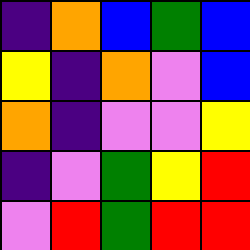[["indigo", "orange", "blue", "green", "blue"], ["yellow", "indigo", "orange", "violet", "blue"], ["orange", "indigo", "violet", "violet", "yellow"], ["indigo", "violet", "green", "yellow", "red"], ["violet", "red", "green", "red", "red"]]